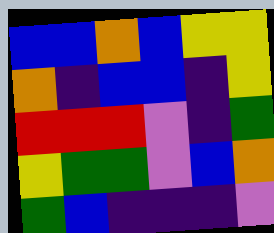[["blue", "blue", "orange", "blue", "yellow", "yellow"], ["orange", "indigo", "blue", "blue", "indigo", "yellow"], ["red", "red", "red", "violet", "indigo", "green"], ["yellow", "green", "green", "violet", "blue", "orange"], ["green", "blue", "indigo", "indigo", "indigo", "violet"]]